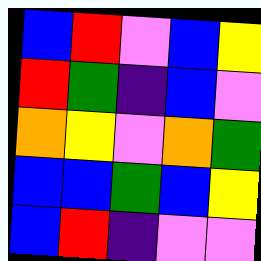[["blue", "red", "violet", "blue", "yellow"], ["red", "green", "indigo", "blue", "violet"], ["orange", "yellow", "violet", "orange", "green"], ["blue", "blue", "green", "blue", "yellow"], ["blue", "red", "indigo", "violet", "violet"]]